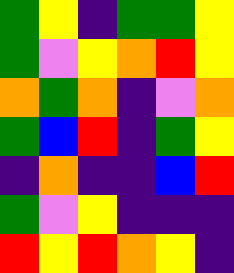[["green", "yellow", "indigo", "green", "green", "yellow"], ["green", "violet", "yellow", "orange", "red", "yellow"], ["orange", "green", "orange", "indigo", "violet", "orange"], ["green", "blue", "red", "indigo", "green", "yellow"], ["indigo", "orange", "indigo", "indigo", "blue", "red"], ["green", "violet", "yellow", "indigo", "indigo", "indigo"], ["red", "yellow", "red", "orange", "yellow", "indigo"]]